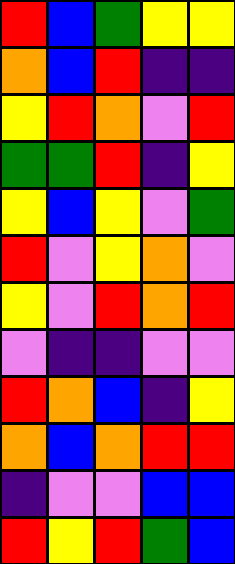[["red", "blue", "green", "yellow", "yellow"], ["orange", "blue", "red", "indigo", "indigo"], ["yellow", "red", "orange", "violet", "red"], ["green", "green", "red", "indigo", "yellow"], ["yellow", "blue", "yellow", "violet", "green"], ["red", "violet", "yellow", "orange", "violet"], ["yellow", "violet", "red", "orange", "red"], ["violet", "indigo", "indigo", "violet", "violet"], ["red", "orange", "blue", "indigo", "yellow"], ["orange", "blue", "orange", "red", "red"], ["indigo", "violet", "violet", "blue", "blue"], ["red", "yellow", "red", "green", "blue"]]